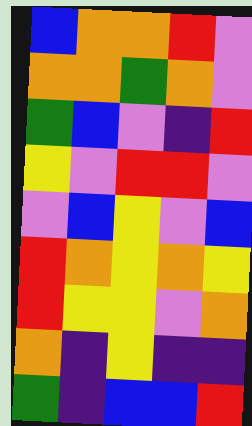[["blue", "orange", "orange", "red", "violet"], ["orange", "orange", "green", "orange", "violet"], ["green", "blue", "violet", "indigo", "red"], ["yellow", "violet", "red", "red", "violet"], ["violet", "blue", "yellow", "violet", "blue"], ["red", "orange", "yellow", "orange", "yellow"], ["red", "yellow", "yellow", "violet", "orange"], ["orange", "indigo", "yellow", "indigo", "indigo"], ["green", "indigo", "blue", "blue", "red"]]